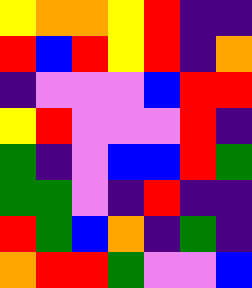[["yellow", "orange", "orange", "yellow", "red", "indigo", "indigo"], ["red", "blue", "red", "yellow", "red", "indigo", "orange"], ["indigo", "violet", "violet", "violet", "blue", "red", "red"], ["yellow", "red", "violet", "violet", "violet", "red", "indigo"], ["green", "indigo", "violet", "blue", "blue", "red", "green"], ["green", "green", "violet", "indigo", "red", "indigo", "indigo"], ["red", "green", "blue", "orange", "indigo", "green", "indigo"], ["orange", "red", "red", "green", "violet", "violet", "blue"]]